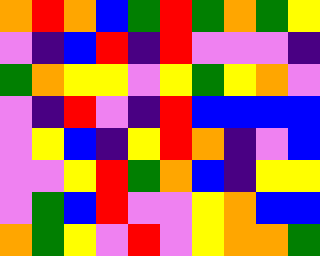[["orange", "red", "orange", "blue", "green", "red", "green", "orange", "green", "yellow"], ["violet", "indigo", "blue", "red", "indigo", "red", "violet", "violet", "violet", "indigo"], ["green", "orange", "yellow", "yellow", "violet", "yellow", "green", "yellow", "orange", "violet"], ["violet", "indigo", "red", "violet", "indigo", "red", "blue", "blue", "blue", "blue"], ["violet", "yellow", "blue", "indigo", "yellow", "red", "orange", "indigo", "violet", "blue"], ["violet", "violet", "yellow", "red", "green", "orange", "blue", "indigo", "yellow", "yellow"], ["violet", "green", "blue", "red", "violet", "violet", "yellow", "orange", "blue", "blue"], ["orange", "green", "yellow", "violet", "red", "violet", "yellow", "orange", "orange", "green"]]